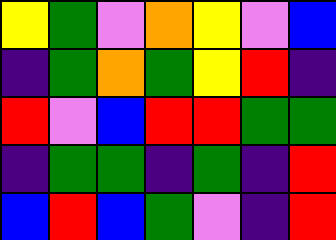[["yellow", "green", "violet", "orange", "yellow", "violet", "blue"], ["indigo", "green", "orange", "green", "yellow", "red", "indigo"], ["red", "violet", "blue", "red", "red", "green", "green"], ["indigo", "green", "green", "indigo", "green", "indigo", "red"], ["blue", "red", "blue", "green", "violet", "indigo", "red"]]